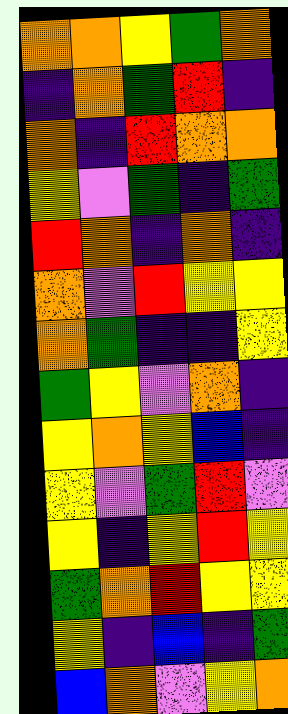[["orange", "orange", "yellow", "green", "orange"], ["indigo", "orange", "green", "red", "indigo"], ["orange", "indigo", "red", "orange", "orange"], ["yellow", "violet", "green", "indigo", "green"], ["red", "orange", "indigo", "orange", "indigo"], ["orange", "violet", "red", "yellow", "yellow"], ["orange", "green", "indigo", "indigo", "yellow"], ["green", "yellow", "violet", "orange", "indigo"], ["yellow", "orange", "yellow", "blue", "indigo"], ["yellow", "violet", "green", "red", "violet"], ["yellow", "indigo", "yellow", "red", "yellow"], ["green", "orange", "red", "yellow", "yellow"], ["yellow", "indigo", "blue", "indigo", "green"], ["blue", "orange", "violet", "yellow", "orange"]]